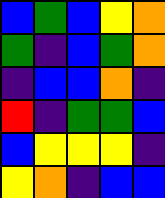[["blue", "green", "blue", "yellow", "orange"], ["green", "indigo", "blue", "green", "orange"], ["indigo", "blue", "blue", "orange", "indigo"], ["red", "indigo", "green", "green", "blue"], ["blue", "yellow", "yellow", "yellow", "indigo"], ["yellow", "orange", "indigo", "blue", "blue"]]